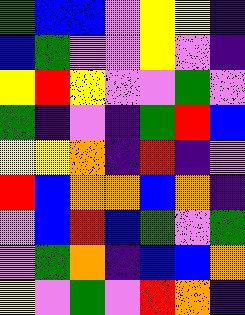[["green", "blue", "blue", "violet", "yellow", "yellow", "indigo"], ["blue", "green", "violet", "violet", "yellow", "violet", "indigo"], ["yellow", "red", "yellow", "violet", "violet", "green", "violet"], ["green", "indigo", "violet", "indigo", "green", "red", "blue"], ["yellow", "yellow", "orange", "indigo", "red", "indigo", "violet"], ["red", "blue", "orange", "orange", "blue", "orange", "indigo"], ["violet", "blue", "red", "blue", "green", "violet", "green"], ["violet", "green", "orange", "indigo", "blue", "blue", "orange"], ["yellow", "violet", "green", "violet", "red", "orange", "indigo"]]